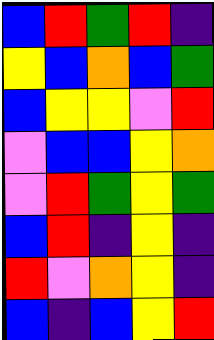[["blue", "red", "green", "red", "indigo"], ["yellow", "blue", "orange", "blue", "green"], ["blue", "yellow", "yellow", "violet", "red"], ["violet", "blue", "blue", "yellow", "orange"], ["violet", "red", "green", "yellow", "green"], ["blue", "red", "indigo", "yellow", "indigo"], ["red", "violet", "orange", "yellow", "indigo"], ["blue", "indigo", "blue", "yellow", "red"]]